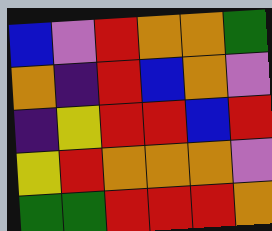[["blue", "violet", "red", "orange", "orange", "green"], ["orange", "indigo", "red", "blue", "orange", "violet"], ["indigo", "yellow", "red", "red", "blue", "red"], ["yellow", "red", "orange", "orange", "orange", "violet"], ["green", "green", "red", "red", "red", "orange"]]